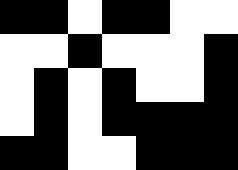[["black", "black", "white", "black", "black", "white", "white"], ["white", "white", "black", "white", "white", "white", "black"], ["white", "black", "white", "black", "white", "white", "black"], ["white", "black", "white", "black", "black", "black", "black"], ["black", "black", "white", "white", "black", "black", "black"]]